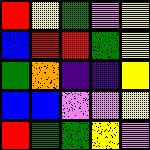[["red", "yellow", "green", "violet", "yellow"], ["blue", "red", "red", "green", "yellow"], ["green", "orange", "indigo", "indigo", "yellow"], ["blue", "blue", "violet", "violet", "yellow"], ["red", "green", "green", "yellow", "violet"]]